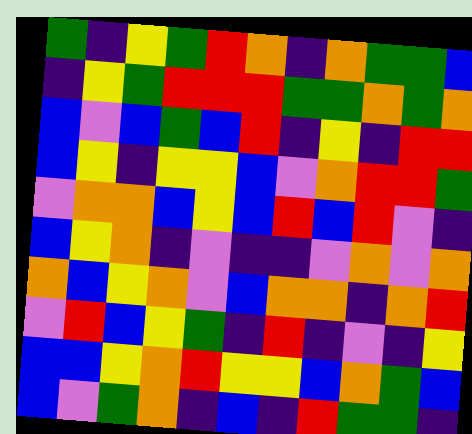[["green", "indigo", "yellow", "green", "red", "orange", "indigo", "orange", "green", "green", "blue"], ["indigo", "yellow", "green", "red", "red", "red", "green", "green", "orange", "green", "orange"], ["blue", "violet", "blue", "green", "blue", "red", "indigo", "yellow", "indigo", "red", "red"], ["blue", "yellow", "indigo", "yellow", "yellow", "blue", "violet", "orange", "red", "red", "green"], ["violet", "orange", "orange", "blue", "yellow", "blue", "red", "blue", "red", "violet", "indigo"], ["blue", "yellow", "orange", "indigo", "violet", "indigo", "indigo", "violet", "orange", "violet", "orange"], ["orange", "blue", "yellow", "orange", "violet", "blue", "orange", "orange", "indigo", "orange", "red"], ["violet", "red", "blue", "yellow", "green", "indigo", "red", "indigo", "violet", "indigo", "yellow"], ["blue", "blue", "yellow", "orange", "red", "yellow", "yellow", "blue", "orange", "green", "blue"], ["blue", "violet", "green", "orange", "indigo", "blue", "indigo", "red", "green", "green", "indigo"]]